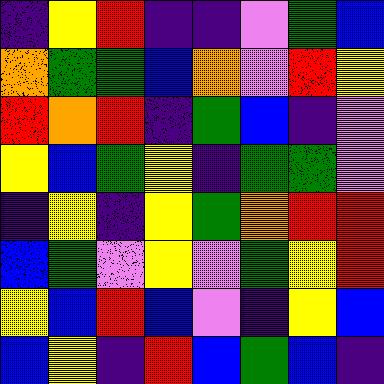[["indigo", "yellow", "red", "indigo", "indigo", "violet", "green", "blue"], ["orange", "green", "green", "blue", "orange", "violet", "red", "yellow"], ["red", "orange", "red", "indigo", "green", "blue", "indigo", "violet"], ["yellow", "blue", "green", "yellow", "indigo", "green", "green", "violet"], ["indigo", "yellow", "indigo", "yellow", "green", "orange", "red", "red"], ["blue", "green", "violet", "yellow", "violet", "green", "yellow", "red"], ["yellow", "blue", "red", "blue", "violet", "indigo", "yellow", "blue"], ["blue", "yellow", "indigo", "red", "blue", "green", "blue", "indigo"]]